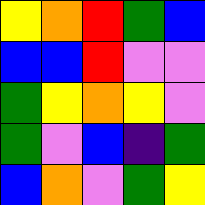[["yellow", "orange", "red", "green", "blue"], ["blue", "blue", "red", "violet", "violet"], ["green", "yellow", "orange", "yellow", "violet"], ["green", "violet", "blue", "indigo", "green"], ["blue", "orange", "violet", "green", "yellow"]]